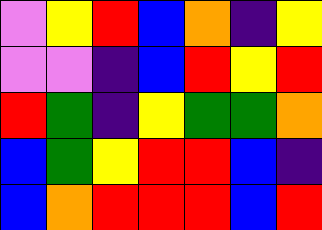[["violet", "yellow", "red", "blue", "orange", "indigo", "yellow"], ["violet", "violet", "indigo", "blue", "red", "yellow", "red"], ["red", "green", "indigo", "yellow", "green", "green", "orange"], ["blue", "green", "yellow", "red", "red", "blue", "indigo"], ["blue", "orange", "red", "red", "red", "blue", "red"]]